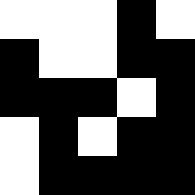[["white", "white", "white", "black", "white"], ["black", "white", "white", "black", "black"], ["black", "black", "black", "white", "black"], ["white", "black", "white", "black", "black"], ["white", "black", "black", "black", "black"]]